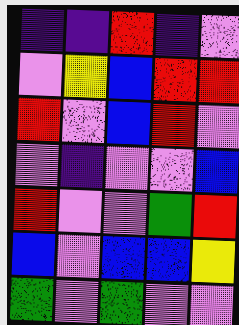[["indigo", "indigo", "red", "indigo", "violet"], ["violet", "yellow", "blue", "red", "red"], ["red", "violet", "blue", "red", "violet"], ["violet", "indigo", "violet", "violet", "blue"], ["red", "violet", "violet", "green", "red"], ["blue", "violet", "blue", "blue", "yellow"], ["green", "violet", "green", "violet", "violet"]]